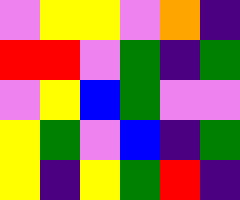[["violet", "yellow", "yellow", "violet", "orange", "indigo"], ["red", "red", "violet", "green", "indigo", "green"], ["violet", "yellow", "blue", "green", "violet", "violet"], ["yellow", "green", "violet", "blue", "indigo", "green"], ["yellow", "indigo", "yellow", "green", "red", "indigo"]]